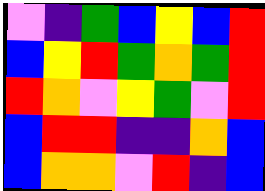[["violet", "indigo", "green", "blue", "yellow", "blue", "red"], ["blue", "yellow", "red", "green", "orange", "green", "red"], ["red", "orange", "violet", "yellow", "green", "violet", "red"], ["blue", "red", "red", "indigo", "indigo", "orange", "blue"], ["blue", "orange", "orange", "violet", "red", "indigo", "blue"]]